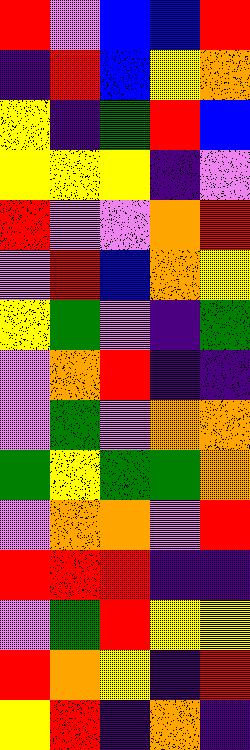[["red", "violet", "blue", "blue", "red"], ["indigo", "red", "blue", "yellow", "orange"], ["yellow", "indigo", "green", "red", "blue"], ["yellow", "yellow", "yellow", "indigo", "violet"], ["red", "violet", "violet", "orange", "red"], ["violet", "red", "blue", "orange", "yellow"], ["yellow", "green", "violet", "indigo", "green"], ["violet", "orange", "red", "indigo", "indigo"], ["violet", "green", "violet", "orange", "orange"], ["green", "yellow", "green", "green", "orange"], ["violet", "orange", "orange", "violet", "red"], ["red", "red", "red", "indigo", "indigo"], ["violet", "green", "red", "yellow", "yellow"], ["red", "orange", "yellow", "indigo", "red"], ["yellow", "red", "indigo", "orange", "indigo"]]